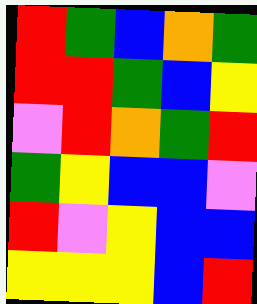[["red", "green", "blue", "orange", "green"], ["red", "red", "green", "blue", "yellow"], ["violet", "red", "orange", "green", "red"], ["green", "yellow", "blue", "blue", "violet"], ["red", "violet", "yellow", "blue", "blue"], ["yellow", "yellow", "yellow", "blue", "red"]]